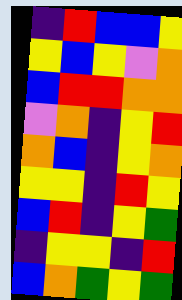[["indigo", "red", "blue", "blue", "yellow"], ["yellow", "blue", "yellow", "violet", "orange"], ["blue", "red", "red", "orange", "orange"], ["violet", "orange", "indigo", "yellow", "red"], ["orange", "blue", "indigo", "yellow", "orange"], ["yellow", "yellow", "indigo", "red", "yellow"], ["blue", "red", "indigo", "yellow", "green"], ["indigo", "yellow", "yellow", "indigo", "red"], ["blue", "orange", "green", "yellow", "green"]]